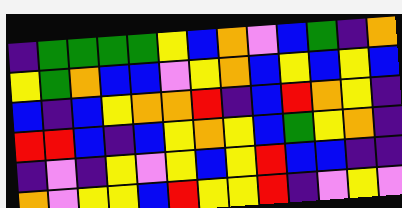[["indigo", "green", "green", "green", "green", "yellow", "blue", "orange", "violet", "blue", "green", "indigo", "orange"], ["yellow", "green", "orange", "blue", "blue", "violet", "yellow", "orange", "blue", "yellow", "blue", "yellow", "blue"], ["blue", "indigo", "blue", "yellow", "orange", "orange", "red", "indigo", "blue", "red", "orange", "yellow", "indigo"], ["red", "red", "blue", "indigo", "blue", "yellow", "orange", "yellow", "blue", "green", "yellow", "orange", "indigo"], ["indigo", "violet", "indigo", "yellow", "violet", "yellow", "blue", "yellow", "red", "blue", "blue", "indigo", "indigo"], ["orange", "violet", "yellow", "yellow", "blue", "red", "yellow", "yellow", "red", "indigo", "violet", "yellow", "violet"]]